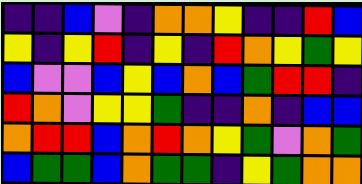[["indigo", "indigo", "blue", "violet", "indigo", "orange", "orange", "yellow", "indigo", "indigo", "red", "blue"], ["yellow", "indigo", "yellow", "red", "indigo", "yellow", "indigo", "red", "orange", "yellow", "green", "yellow"], ["blue", "violet", "violet", "blue", "yellow", "blue", "orange", "blue", "green", "red", "red", "indigo"], ["red", "orange", "violet", "yellow", "yellow", "green", "indigo", "indigo", "orange", "indigo", "blue", "blue"], ["orange", "red", "red", "blue", "orange", "red", "orange", "yellow", "green", "violet", "orange", "green"], ["blue", "green", "green", "blue", "orange", "green", "green", "indigo", "yellow", "green", "orange", "orange"]]